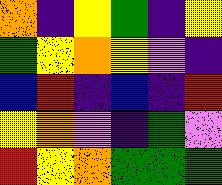[["orange", "indigo", "yellow", "green", "indigo", "yellow"], ["green", "yellow", "orange", "yellow", "violet", "indigo"], ["blue", "red", "indigo", "blue", "indigo", "red"], ["yellow", "orange", "violet", "indigo", "green", "violet"], ["red", "yellow", "orange", "green", "green", "green"]]